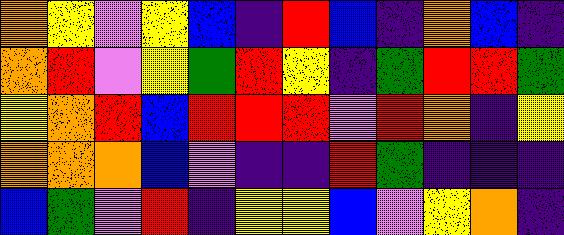[["orange", "yellow", "violet", "yellow", "blue", "indigo", "red", "blue", "indigo", "orange", "blue", "indigo"], ["orange", "red", "violet", "yellow", "green", "red", "yellow", "indigo", "green", "red", "red", "green"], ["yellow", "orange", "red", "blue", "red", "red", "red", "violet", "red", "orange", "indigo", "yellow"], ["orange", "orange", "orange", "blue", "violet", "indigo", "indigo", "red", "green", "indigo", "indigo", "indigo"], ["blue", "green", "violet", "red", "indigo", "yellow", "yellow", "blue", "violet", "yellow", "orange", "indigo"]]